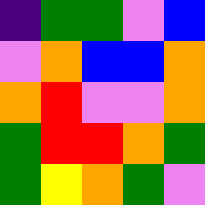[["indigo", "green", "green", "violet", "blue"], ["violet", "orange", "blue", "blue", "orange"], ["orange", "red", "violet", "violet", "orange"], ["green", "red", "red", "orange", "green"], ["green", "yellow", "orange", "green", "violet"]]